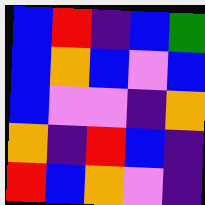[["blue", "red", "indigo", "blue", "green"], ["blue", "orange", "blue", "violet", "blue"], ["blue", "violet", "violet", "indigo", "orange"], ["orange", "indigo", "red", "blue", "indigo"], ["red", "blue", "orange", "violet", "indigo"]]